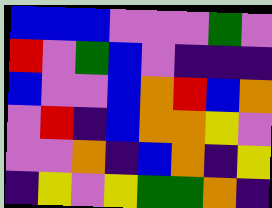[["blue", "blue", "blue", "violet", "violet", "violet", "green", "violet"], ["red", "violet", "green", "blue", "violet", "indigo", "indigo", "indigo"], ["blue", "violet", "violet", "blue", "orange", "red", "blue", "orange"], ["violet", "red", "indigo", "blue", "orange", "orange", "yellow", "violet"], ["violet", "violet", "orange", "indigo", "blue", "orange", "indigo", "yellow"], ["indigo", "yellow", "violet", "yellow", "green", "green", "orange", "indigo"]]